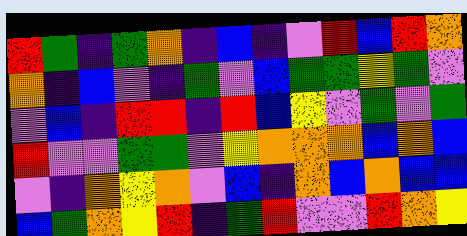[["red", "green", "indigo", "green", "orange", "indigo", "blue", "indigo", "violet", "red", "blue", "red", "orange"], ["orange", "indigo", "blue", "violet", "indigo", "green", "violet", "blue", "green", "green", "yellow", "green", "violet"], ["violet", "blue", "indigo", "red", "red", "indigo", "red", "blue", "yellow", "violet", "green", "violet", "green"], ["red", "violet", "violet", "green", "green", "violet", "yellow", "orange", "orange", "orange", "blue", "orange", "blue"], ["violet", "indigo", "orange", "yellow", "orange", "violet", "blue", "indigo", "orange", "blue", "orange", "blue", "blue"], ["blue", "green", "orange", "yellow", "red", "indigo", "green", "red", "violet", "violet", "red", "orange", "yellow"]]